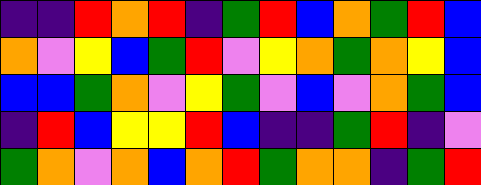[["indigo", "indigo", "red", "orange", "red", "indigo", "green", "red", "blue", "orange", "green", "red", "blue"], ["orange", "violet", "yellow", "blue", "green", "red", "violet", "yellow", "orange", "green", "orange", "yellow", "blue"], ["blue", "blue", "green", "orange", "violet", "yellow", "green", "violet", "blue", "violet", "orange", "green", "blue"], ["indigo", "red", "blue", "yellow", "yellow", "red", "blue", "indigo", "indigo", "green", "red", "indigo", "violet"], ["green", "orange", "violet", "orange", "blue", "orange", "red", "green", "orange", "orange", "indigo", "green", "red"]]